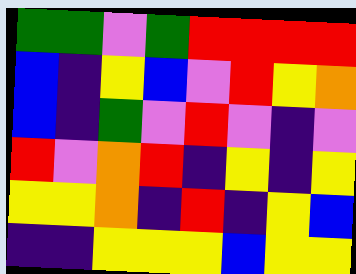[["green", "green", "violet", "green", "red", "red", "red", "red"], ["blue", "indigo", "yellow", "blue", "violet", "red", "yellow", "orange"], ["blue", "indigo", "green", "violet", "red", "violet", "indigo", "violet"], ["red", "violet", "orange", "red", "indigo", "yellow", "indigo", "yellow"], ["yellow", "yellow", "orange", "indigo", "red", "indigo", "yellow", "blue"], ["indigo", "indigo", "yellow", "yellow", "yellow", "blue", "yellow", "yellow"]]